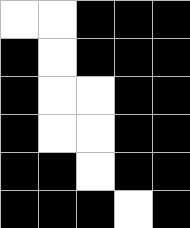[["white", "white", "black", "black", "black"], ["black", "white", "black", "black", "black"], ["black", "white", "white", "black", "black"], ["black", "white", "white", "black", "black"], ["black", "black", "white", "black", "black"], ["black", "black", "black", "white", "black"]]